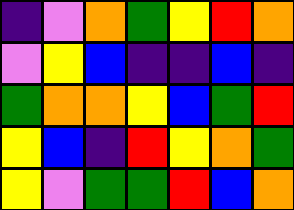[["indigo", "violet", "orange", "green", "yellow", "red", "orange"], ["violet", "yellow", "blue", "indigo", "indigo", "blue", "indigo"], ["green", "orange", "orange", "yellow", "blue", "green", "red"], ["yellow", "blue", "indigo", "red", "yellow", "orange", "green"], ["yellow", "violet", "green", "green", "red", "blue", "orange"]]